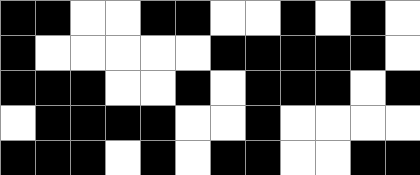[["black", "black", "white", "white", "black", "black", "white", "white", "black", "white", "black", "white"], ["black", "white", "white", "white", "white", "white", "black", "black", "black", "black", "black", "white"], ["black", "black", "black", "white", "white", "black", "white", "black", "black", "black", "white", "black"], ["white", "black", "black", "black", "black", "white", "white", "black", "white", "white", "white", "white"], ["black", "black", "black", "white", "black", "white", "black", "black", "white", "white", "black", "black"]]